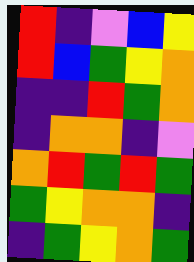[["red", "indigo", "violet", "blue", "yellow"], ["red", "blue", "green", "yellow", "orange"], ["indigo", "indigo", "red", "green", "orange"], ["indigo", "orange", "orange", "indigo", "violet"], ["orange", "red", "green", "red", "green"], ["green", "yellow", "orange", "orange", "indigo"], ["indigo", "green", "yellow", "orange", "green"]]